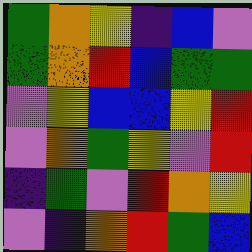[["green", "orange", "yellow", "indigo", "blue", "violet"], ["green", "orange", "red", "blue", "green", "green"], ["violet", "yellow", "blue", "blue", "yellow", "red"], ["violet", "orange", "green", "yellow", "violet", "red"], ["indigo", "green", "violet", "red", "orange", "yellow"], ["violet", "indigo", "orange", "red", "green", "blue"]]